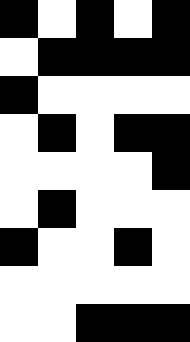[["black", "white", "black", "white", "black"], ["white", "black", "black", "black", "black"], ["black", "white", "white", "white", "white"], ["white", "black", "white", "black", "black"], ["white", "white", "white", "white", "black"], ["white", "black", "white", "white", "white"], ["black", "white", "white", "black", "white"], ["white", "white", "white", "white", "white"], ["white", "white", "black", "black", "black"]]